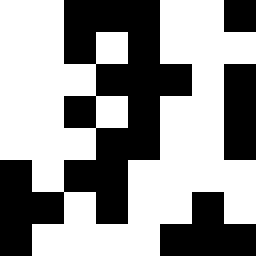[["white", "white", "black", "black", "black", "white", "white", "black"], ["white", "white", "black", "white", "black", "white", "white", "white"], ["white", "white", "white", "black", "black", "black", "white", "black"], ["white", "white", "black", "white", "black", "white", "white", "black"], ["white", "white", "white", "black", "black", "white", "white", "black"], ["black", "white", "black", "black", "white", "white", "white", "white"], ["black", "black", "white", "black", "white", "white", "black", "white"], ["black", "white", "white", "white", "white", "black", "black", "black"]]